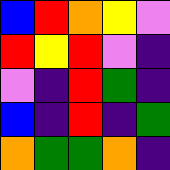[["blue", "red", "orange", "yellow", "violet"], ["red", "yellow", "red", "violet", "indigo"], ["violet", "indigo", "red", "green", "indigo"], ["blue", "indigo", "red", "indigo", "green"], ["orange", "green", "green", "orange", "indigo"]]